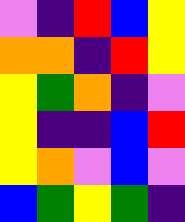[["violet", "indigo", "red", "blue", "yellow"], ["orange", "orange", "indigo", "red", "yellow"], ["yellow", "green", "orange", "indigo", "violet"], ["yellow", "indigo", "indigo", "blue", "red"], ["yellow", "orange", "violet", "blue", "violet"], ["blue", "green", "yellow", "green", "indigo"]]